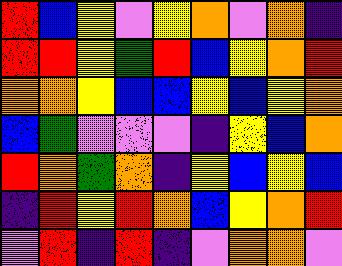[["red", "blue", "yellow", "violet", "yellow", "orange", "violet", "orange", "indigo"], ["red", "red", "yellow", "green", "red", "blue", "yellow", "orange", "red"], ["orange", "orange", "yellow", "blue", "blue", "yellow", "blue", "yellow", "orange"], ["blue", "green", "violet", "violet", "violet", "indigo", "yellow", "blue", "orange"], ["red", "orange", "green", "orange", "indigo", "yellow", "blue", "yellow", "blue"], ["indigo", "red", "yellow", "red", "orange", "blue", "yellow", "orange", "red"], ["violet", "red", "indigo", "red", "indigo", "violet", "orange", "orange", "violet"]]